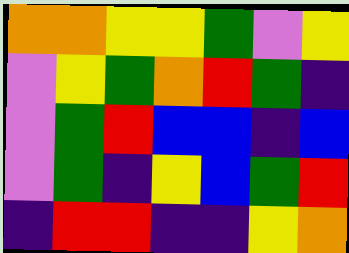[["orange", "orange", "yellow", "yellow", "green", "violet", "yellow"], ["violet", "yellow", "green", "orange", "red", "green", "indigo"], ["violet", "green", "red", "blue", "blue", "indigo", "blue"], ["violet", "green", "indigo", "yellow", "blue", "green", "red"], ["indigo", "red", "red", "indigo", "indigo", "yellow", "orange"]]